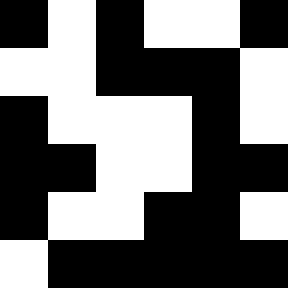[["black", "white", "black", "white", "white", "black"], ["white", "white", "black", "black", "black", "white"], ["black", "white", "white", "white", "black", "white"], ["black", "black", "white", "white", "black", "black"], ["black", "white", "white", "black", "black", "white"], ["white", "black", "black", "black", "black", "black"]]